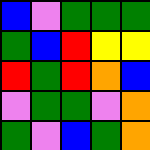[["blue", "violet", "green", "green", "green"], ["green", "blue", "red", "yellow", "yellow"], ["red", "green", "red", "orange", "blue"], ["violet", "green", "green", "violet", "orange"], ["green", "violet", "blue", "green", "orange"]]